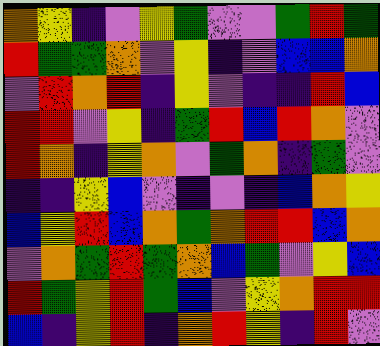[["orange", "yellow", "indigo", "violet", "yellow", "green", "violet", "violet", "green", "red", "green"], ["red", "green", "green", "orange", "violet", "yellow", "indigo", "violet", "blue", "blue", "orange"], ["violet", "red", "orange", "red", "indigo", "yellow", "violet", "indigo", "indigo", "red", "blue"], ["red", "red", "violet", "yellow", "indigo", "green", "red", "blue", "red", "orange", "violet"], ["red", "orange", "indigo", "yellow", "orange", "violet", "green", "orange", "indigo", "green", "violet"], ["indigo", "indigo", "yellow", "blue", "violet", "indigo", "violet", "indigo", "blue", "orange", "yellow"], ["blue", "yellow", "red", "blue", "orange", "green", "orange", "red", "red", "blue", "orange"], ["violet", "orange", "green", "red", "green", "orange", "blue", "green", "violet", "yellow", "blue"], ["red", "green", "yellow", "red", "green", "blue", "violet", "yellow", "orange", "red", "red"], ["blue", "indigo", "yellow", "red", "indigo", "orange", "red", "yellow", "indigo", "red", "violet"]]